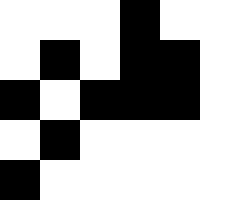[["white", "white", "white", "black", "white", "white"], ["white", "black", "white", "black", "black", "white"], ["black", "white", "black", "black", "black", "white"], ["white", "black", "white", "white", "white", "white"], ["black", "white", "white", "white", "white", "white"]]